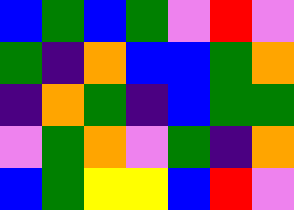[["blue", "green", "blue", "green", "violet", "red", "violet"], ["green", "indigo", "orange", "blue", "blue", "green", "orange"], ["indigo", "orange", "green", "indigo", "blue", "green", "green"], ["violet", "green", "orange", "violet", "green", "indigo", "orange"], ["blue", "green", "yellow", "yellow", "blue", "red", "violet"]]